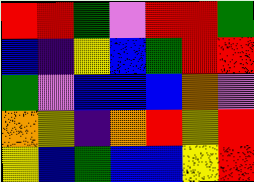[["red", "red", "green", "violet", "red", "red", "green"], ["blue", "indigo", "yellow", "blue", "green", "red", "red"], ["green", "violet", "blue", "blue", "blue", "orange", "violet"], ["orange", "yellow", "indigo", "orange", "red", "yellow", "red"], ["yellow", "blue", "green", "blue", "blue", "yellow", "red"]]